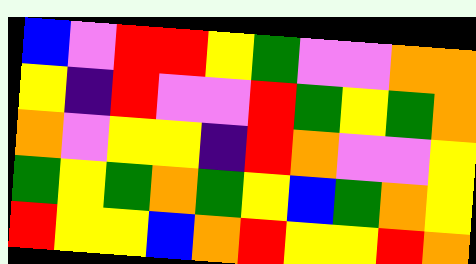[["blue", "violet", "red", "red", "yellow", "green", "violet", "violet", "orange", "orange"], ["yellow", "indigo", "red", "violet", "violet", "red", "green", "yellow", "green", "orange"], ["orange", "violet", "yellow", "yellow", "indigo", "red", "orange", "violet", "violet", "yellow"], ["green", "yellow", "green", "orange", "green", "yellow", "blue", "green", "orange", "yellow"], ["red", "yellow", "yellow", "blue", "orange", "red", "yellow", "yellow", "red", "orange"]]